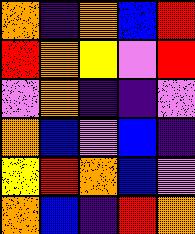[["orange", "indigo", "orange", "blue", "red"], ["red", "orange", "yellow", "violet", "red"], ["violet", "orange", "indigo", "indigo", "violet"], ["orange", "blue", "violet", "blue", "indigo"], ["yellow", "red", "orange", "blue", "violet"], ["orange", "blue", "indigo", "red", "orange"]]